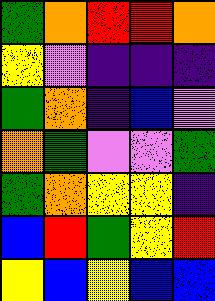[["green", "orange", "red", "red", "orange"], ["yellow", "violet", "indigo", "indigo", "indigo"], ["green", "orange", "indigo", "blue", "violet"], ["orange", "green", "violet", "violet", "green"], ["green", "orange", "yellow", "yellow", "indigo"], ["blue", "red", "green", "yellow", "red"], ["yellow", "blue", "yellow", "blue", "blue"]]